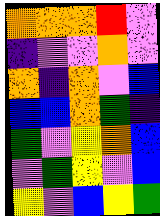[["orange", "orange", "orange", "red", "violet"], ["indigo", "violet", "violet", "orange", "violet"], ["orange", "indigo", "orange", "violet", "blue"], ["blue", "blue", "orange", "green", "indigo"], ["green", "violet", "yellow", "orange", "blue"], ["violet", "green", "yellow", "violet", "blue"], ["yellow", "violet", "blue", "yellow", "green"]]